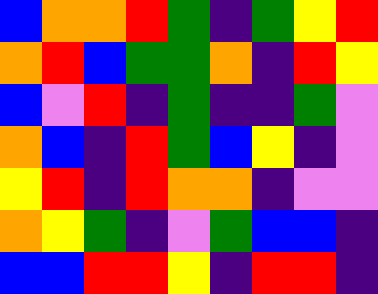[["blue", "orange", "orange", "red", "green", "indigo", "green", "yellow", "red"], ["orange", "red", "blue", "green", "green", "orange", "indigo", "red", "yellow"], ["blue", "violet", "red", "indigo", "green", "indigo", "indigo", "green", "violet"], ["orange", "blue", "indigo", "red", "green", "blue", "yellow", "indigo", "violet"], ["yellow", "red", "indigo", "red", "orange", "orange", "indigo", "violet", "violet"], ["orange", "yellow", "green", "indigo", "violet", "green", "blue", "blue", "indigo"], ["blue", "blue", "red", "red", "yellow", "indigo", "red", "red", "indigo"]]